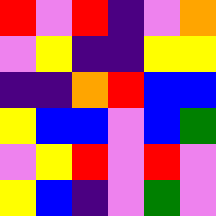[["red", "violet", "red", "indigo", "violet", "orange"], ["violet", "yellow", "indigo", "indigo", "yellow", "yellow"], ["indigo", "indigo", "orange", "red", "blue", "blue"], ["yellow", "blue", "blue", "violet", "blue", "green"], ["violet", "yellow", "red", "violet", "red", "violet"], ["yellow", "blue", "indigo", "violet", "green", "violet"]]